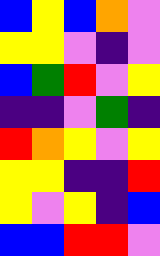[["blue", "yellow", "blue", "orange", "violet"], ["yellow", "yellow", "violet", "indigo", "violet"], ["blue", "green", "red", "violet", "yellow"], ["indigo", "indigo", "violet", "green", "indigo"], ["red", "orange", "yellow", "violet", "yellow"], ["yellow", "yellow", "indigo", "indigo", "red"], ["yellow", "violet", "yellow", "indigo", "blue"], ["blue", "blue", "red", "red", "violet"]]